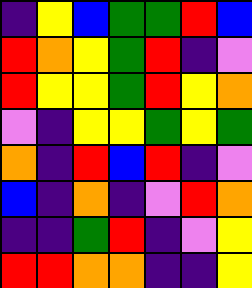[["indigo", "yellow", "blue", "green", "green", "red", "blue"], ["red", "orange", "yellow", "green", "red", "indigo", "violet"], ["red", "yellow", "yellow", "green", "red", "yellow", "orange"], ["violet", "indigo", "yellow", "yellow", "green", "yellow", "green"], ["orange", "indigo", "red", "blue", "red", "indigo", "violet"], ["blue", "indigo", "orange", "indigo", "violet", "red", "orange"], ["indigo", "indigo", "green", "red", "indigo", "violet", "yellow"], ["red", "red", "orange", "orange", "indigo", "indigo", "yellow"]]